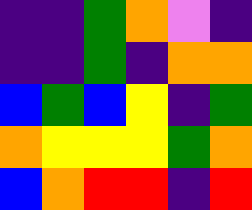[["indigo", "indigo", "green", "orange", "violet", "indigo"], ["indigo", "indigo", "green", "indigo", "orange", "orange"], ["blue", "green", "blue", "yellow", "indigo", "green"], ["orange", "yellow", "yellow", "yellow", "green", "orange"], ["blue", "orange", "red", "red", "indigo", "red"]]